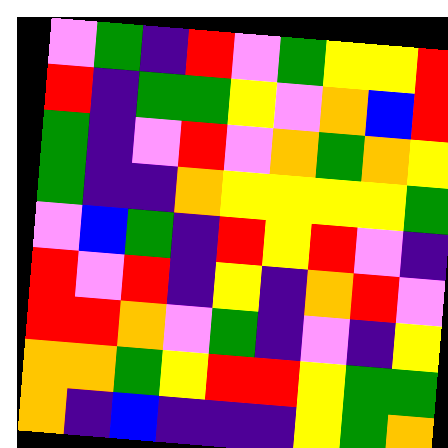[["violet", "green", "indigo", "red", "violet", "green", "yellow", "yellow", "red"], ["red", "indigo", "green", "green", "yellow", "violet", "orange", "blue", "red"], ["green", "indigo", "violet", "red", "violet", "orange", "green", "orange", "yellow"], ["green", "indigo", "indigo", "orange", "yellow", "yellow", "yellow", "yellow", "green"], ["violet", "blue", "green", "indigo", "red", "yellow", "red", "violet", "indigo"], ["red", "violet", "red", "indigo", "yellow", "indigo", "orange", "red", "violet"], ["red", "red", "orange", "violet", "green", "indigo", "violet", "indigo", "yellow"], ["orange", "orange", "green", "yellow", "red", "red", "yellow", "green", "green"], ["orange", "indigo", "blue", "indigo", "indigo", "indigo", "yellow", "green", "orange"]]